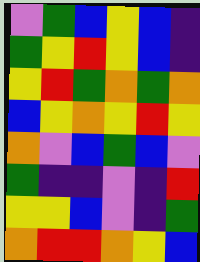[["violet", "green", "blue", "yellow", "blue", "indigo"], ["green", "yellow", "red", "yellow", "blue", "indigo"], ["yellow", "red", "green", "orange", "green", "orange"], ["blue", "yellow", "orange", "yellow", "red", "yellow"], ["orange", "violet", "blue", "green", "blue", "violet"], ["green", "indigo", "indigo", "violet", "indigo", "red"], ["yellow", "yellow", "blue", "violet", "indigo", "green"], ["orange", "red", "red", "orange", "yellow", "blue"]]